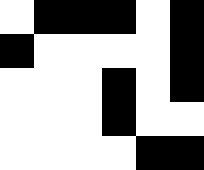[["white", "black", "black", "black", "white", "black"], ["black", "white", "white", "white", "white", "black"], ["white", "white", "white", "black", "white", "black"], ["white", "white", "white", "black", "white", "white"], ["white", "white", "white", "white", "black", "black"]]